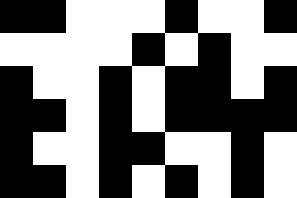[["black", "black", "white", "white", "white", "black", "white", "white", "black"], ["white", "white", "white", "white", "black", "white", "black", "white", "white"], ["black", "white", "white", "black", "white", "black", "black", "white", "black"], ["black", "black", "white", "black", "white", "black", "black", "black", "black"], ["black", "white", "white", "black", "black", "white", "white", "black", "white"], ["black", "black", "white", "black", "white", "black", "white", "black", "white"]]